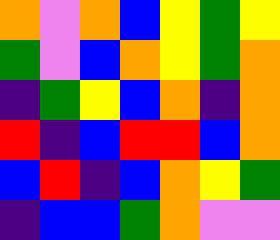[["orange", "violet", "orange", "blue", "yellow", "green", "yellow"], ["green", "violet", "blue", "orange", "yellow", "green", "orange"], ["indigo", "green", "yellow", "blue", "orange", "indigo", "orange"], ["red", "indigo", "blue", "red", "red", "blue", "orange"], ["blue", "red", "indigo", "blue", "orange", "yellow", "green"], ["indigo", "blue", "blue", "green", "orange", "violet", "violet"]]